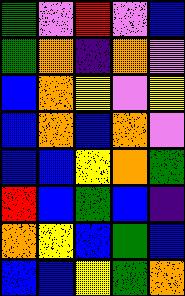[["green", "violet", "red", "violet", "blue"], ["green", "orange", "indigo", "orange", "violet"], ["blue", "orange", "yellow", "violet", "yellow"], ["blue", "orange", "blue", "orange", "violet"], ["blue", "blue", "yellow", "orange", "green"], ["red", "blue", "green", "blue", "indigo"], ["orange", "yellow", "blue", "green", "blue"], ["blue", "blue", "yellow", "green", "orange"]]